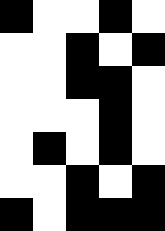[["black", "white", "white", "black", "white"], ["white", "white", "black", "white", "black"], ["white", "white", "black", "black", "white"], ["white", "white", "white", "black", "white"], ["white", "black", "white", "black", "white"], ["white", "white", "black", "white", "black"], ["black", "white", "black", "black", "black"]]